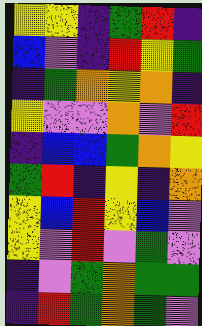[["yellow", "yellow", "indigo", "green", "red", "indigo"], ["blue", "violet", "indigo", "red", "yellow", "green"], ["indigo", "green", "orange", "yellow", "orange", "indigo"], ["yellow", "violet", "violet", "orange", "violet", "red"], ["indigo", "blue", "blue", "green", "orange", "yellow"], ["green", "red", "indigo", "yellow", "indigo", "orange"], ["yellow", "blue", "red", "yellow", "blue", "violet"], ["yellow", "violet", "red", "violet", "green", "violet"], ["indigo", "violet", "green", "orange", "green", "green"], ["indigo", "red", "green", "orange", "green", "violet"]]